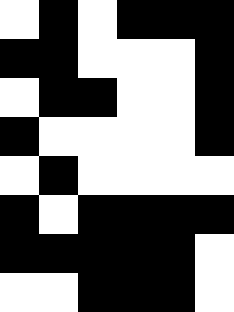[["white", "black", "white", "black", "black", "black"], ["black", "black", "white", "white", "white", "black"], ["white", "black", "black", "white", "white", "black"], ["black", "white", "white", "white", "white", "black"], ["white", "black", "white", "white", "white", "white"], ["black", "white", "black", "black", "black", "black"], ["black", "black", "black", "black", "black", "white"], ["white", "white", "black", "black", "black", "white"]]